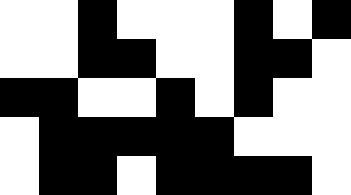[["white", "white", "black", "white", "white", "white", "black", "white", "black"], ["white", "white", "black", "black", "white", "white", "black", "black", "white"], ["black", "black", "white", "white", "black", "white", "black", "white", "white"], ["white", "black", "black", "black", "black", "black", "white", "white", "white"], ["white", "black", "black", "white", "black", "black", "black", "black", "white"]]